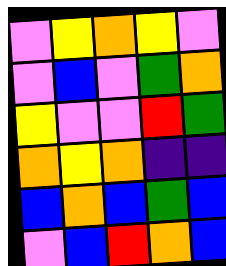[["violet", "yellow", "orange", "yellow", "violet"], ["violet", "blue", "violet", "green", "orange"], ["yellow", "violet", "violet", "red", "green"], ["orange", "yellow", "orange", "indigo", "indigo"], ["blue", "orange", "blue", "green", "blue"], ["violet", "blue", "red", "orange", "blue"]]